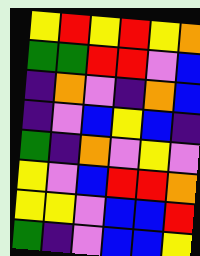[["yellow", "red", "yellow", "red", "yellow", "orange"], ["green", "green", "red", "red", "violet", "blue"], ["indigo", "orange", "violet", "indigo", "orange", "blue"], ["indigo", "violet", "blue", "yellow", "blue", "indigo"], ["green", "indigo", "orange", "violet", "yellow", "violet"], ["yellow", "violet", "blue", "red", "red", "orange"], ["yellow", "yellow", "violet", "blue", "blue", "red"], ["green", "indigo", "violet", "blue", "blue", "yellow"]]